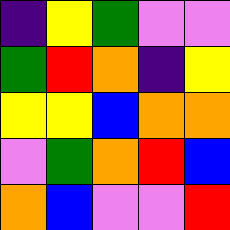[["indigo", "yellow", "green", "violet", "violet"], ["green", "red", "orange", "indigo", "yellow"], ["yellow", "yellow", "blue", "orange", "orange"], ["violet", "green", "orange", "red", "blue"], ["orange", "blue", "violet", "violet", "red"]]